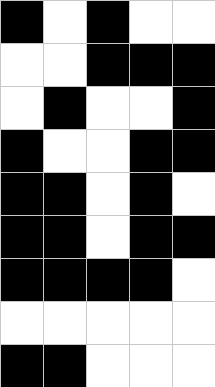[["black", "white", "black", "white", "white"], ["white", "white", "black", "black", "black"], ["white", "black", "white", "white", "black"], ["black", "white", "white", "black", "black"], ["black", "black", "white", "black", "white"], ["black", "black", "white", "black", "black"], ["black", "black", "black", "black", "white"], ["white", "white", "white", "white", "white"], ["black", "black", "white", "white", "white"]]